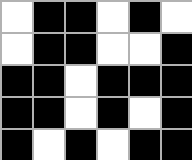[["white", "black", "black", "white", "black", "white"], ["white", "black", "black", "white", "white", "black"], ["black", "black", "white", "black", "black", "black"], ["black", "black", "white", "black", "white", "black"], ["black", "white", "black", "white", "black", "black"]]